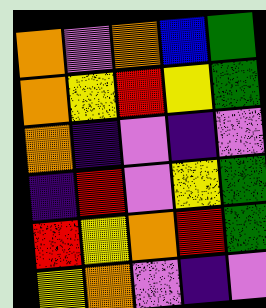[["orange", "violet", "orange", "blue", "green"], ["orange", "yellow", "red", "yellow", "green"], ["orange", "indigo", "violet", "indigo", "violet"], ["indigo", "red", "violet", "yellow", "green"], ["red", "yellow", "orange", "red", "green"], ["yellow", "orange", "violet", "indigo", "violet"]]